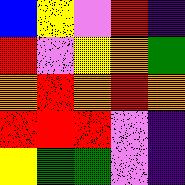[["blue", "yellow", "violet", "red", "indigo"], ["red", "violet", "yellow", "orange", "green"], ["orange", "red", "orange", "red", "orange"], ["red", "red", "red", "violet", "indigo"], ["yellow", "green", "green", "violet", "indigo"]]